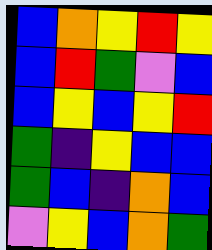[["blue", "orange", "yellow", "red", "yellow"], ["blue", "red", "green", "violet", "blue"], ["blue", "yellow", "blue", "yellow", "red"], ["green", "indigo", "yellow", "blue", "blue"], ["green", "blue", "indigo", "orange", "blue"], ["violet", "yellow", "blue", "orange", "green"]]